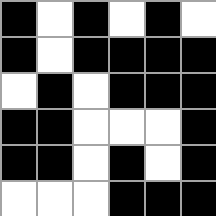[["black", "white", "black", "white", "black", "white"], ["black", "white", "black", "black", "black", "black"], ["white", "black", "white", "black", "black", "black"], ["black", "black", "white", "white", "white", "black"], ["black", "black", "white", "black", "white", "black"], ["white", "white", "white", "black", "black", "black"]]